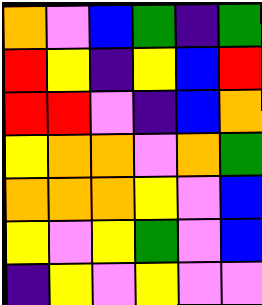[["orange", "violet", "blue", "green", "indigo", "green"], ["red", "yellow", "indigo", "yellow", "blue", "red"], ["red", "red", "violet", "indigo", "blue", "orange"], ["yellow", "orange", "orange", "violet", "orange", "green"], ["orange", "orange", "orange", "yellow", "violet", "blue"], ["yellow", "violet", "yellow", "green", "violet", "blue"], ["indigo", "yellow", "violet", "yellow", "violet", "violet"]]